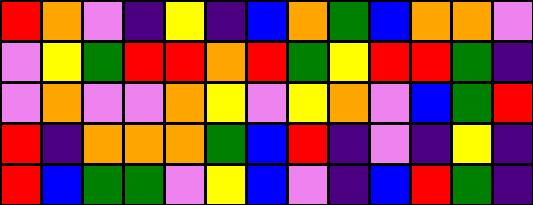[["red", "orange", "violet", "indigo", "yellow", "indigo", "blue", "orange", "green", "blue", "orange", "orange", "violet"], ["violet", "yellow", "green", "red", "red", "orange", "red", "green", "yellow", "red", "red", "green", "indigo"], ["violet", "orange", "violet", "violet", "orange", "yellow", "violet", "yellow", "orange", "violet", "blue", "green", "red"], ["red", "indigo", "orange", "orange", "orange", "green", "blue", "red", "indigo", "violet", "indigo", "yellow", "indigo"], ["red", "blue", "green", "green", "violet", "yellow", "blue", "violet", "indigo", "blue", "red", "green", "indigo"]]